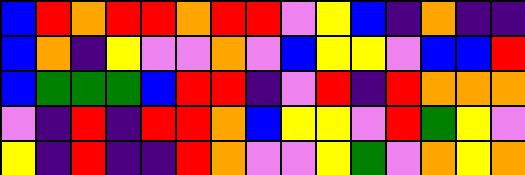[["blue", "red", "orange", "red", "red", "orange", "red", "red", "violet", "yellow", "blue", "indigo", "orange", "indigo", "indigo"], ["blue", "orange", "indigo", "yellow", "violet", "violet", "orange", "violet", "blue", "yellow", "yellow", "violet", "blue", "blue", "red"], ["blue", "green", "green", "green", "blue", "red", "red", "indigo", "violet", "red", "indigo", "red", "orange", "orange", "orange"], ["violet", "indigo", "red", "indigo", "red", "red", "orange", "blue", "yellow", "yellow", "violet", "red", "green", "yellow", "violet"], ["yellow", "indigo", "red", "indigo", "indigo", "red", "orange", "violet", "violet", "yellow", "green", "violet", "orange", "yellow", "orange"]]